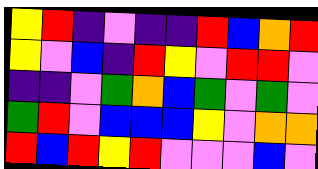[["yellow", "red", "indigo", "violet", "indigo", "indigo", "red", "blue", "orange", "red"], ["yellow", "violet", "blue", "indigo", "red", "yellow", "violet", "red", "red", "violet"], ["indigo", "indigo", "violet", "green", "orange", "blue", "green", "violet", "green", "violet"], ["green", "red", "violet", "blue", "blue", "blue", "yellow", "violet", "orange", "orange"], ["red", "blue", "red", "yellow", "red", "violet", "violet", "violet", "blue", "violet"]]